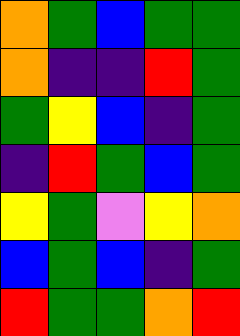[["orange", "green", "blue", "green", "green"], ["orange", "indigo", "indigo", "red", "green"], ["green", "yellow", "blue", "indigo", "green"], ["indigo", "red", "green", "blue", "green"], ["yellow", "green", "violet", "yellow", "orange"], ["blue", "green", "blue", "indigo", "green"], ["red", "green", "green", "orange", "red"]]